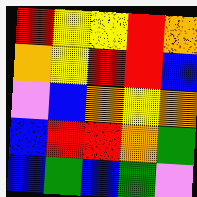[["red", "yellow", "yellow", "red", "orange"], ["orange", "yellow", "red", "red", "blue"], ["violet", "blue", "orange", "yellow", "orange"], ["blue", "red", "red", "orange", "green"], ["blue", "green", "blue", "green", "violet"]]